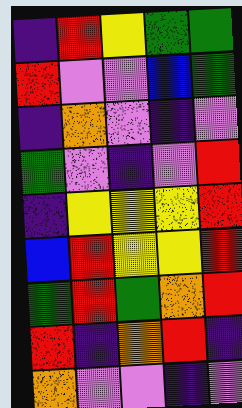[["indigo", "red", "yellow", "green", "green"], ["red", "violet", "violet", "blue", "green"], ["indigo", "orange", "violet", "indigo", "violet"], ["green", "violet", "indigo", "violet", "red"], ["indigo", "yellow", "yellow", "yellow", "red"], ["blue", "red", "yellow", "yellow", "red"], ["green", "red", "green", "orange", "red"], ["red", "indigo", "orange", "red", "indigo"], ["orange", "violet", "violet", "indigo", "violet"]]